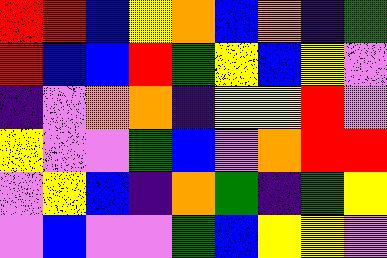[["red", "red", "blue", "yellow", "orange", "blue", "orange", "indigo", "green"], ["red", "blue", "blue", "red", "green", "yellow", "blue", "yellow", "violet"], ["indigo", "violet", "orange", "orange", "indigo", "yellow", "yellow", "red", "violet"], ["yellow", "violet", "violet", "green", "blue", "violet", "orange", "red", "red"], ["violet", "yellow", "blue", "indigo", "orange", "green", "indigo", "green", "yellow"], ["violet", "blue", "violet", "violet", "green", "blue", "yellow", "yellow", "violet"]]